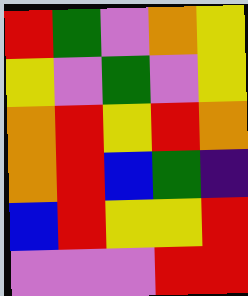[["red", "green", "violet", "orange", "yellow"], ["yellow", "violet", "green", "violet", "yellow"], ["orange", "red", "yellow", "red", "orange"], ["orange", "red", "blue", "green", "indigo"], ["blue", "red", "yellow", "yellow", "red"], ["violet", "violet", "violet", "red", "red"]]